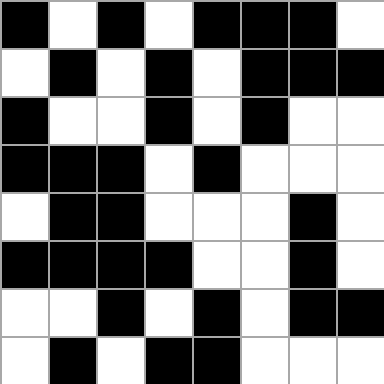[["black", "white", "black", "white", "black", "black", "black", "white"], ["white", "black", "white", "black", "white", "black", "black", "black"], ["black", "white", "white", "black", "white", "black", "white", "white"], ["black", "black", "black", "white", "black", "white", "white", "white"], ["white", "black", "black", "white", "white", "white", "black", "white"], ["black", "black", "black", "black", "white", "white", "black", "white"], ["white", "white", "black", "white", "black", "white", "black", "black"], ["white", "black", "white", "black", "black", "white", "white", "white"]]